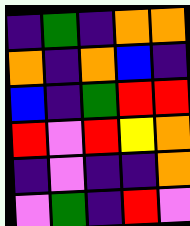[["indigo", "green", "indigo", "orange", "orange"], ["orange", "indigo", "orange", "blue", "indigo"], ["blue", "indigo", "green", "red", "red"], ["red", "violet", "red", "yellow", "orange"], ["indigo", "violet", "indigo", "indigo", "orange"], ["violet", "green", "indigo", "red", "violet"]]